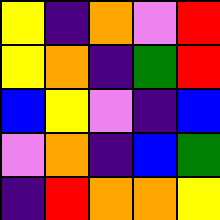[["yellow", "indigo", "orange", "violet", "red"], ["yellow", "orange", "indigo", "green", "red"], ["blue", "yellow", "violet", "indigo", "blue"], ["violet", "orange", "indigo", "blue", "green"], ["indigo", "red", "orange", "orange", "yellow"]]